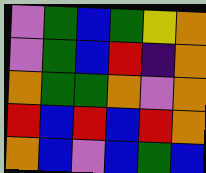[["violet", "green", "blue", "green", "yellow", "orange"], ["violet", "green", "blue", "red", "indigo", "orange"], ["orange", "green", "green", "orange", "violet", "orange"], ["red", "blue", "red", "blue", "red", "orange"], ["orange", "blue", "violet", "blue", "green", "blue"]]